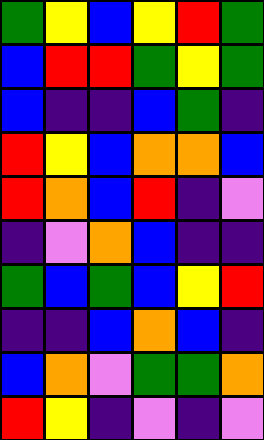[["green", "yellow", "blue", "yellow", "red", "green"], ["blue", "red", "red", "green", "yellow", "green"], ["blue", "indigo", "indigo", "blue", "green", "indigo"], ["red", "yellow", "blue", "orange", "orange", "blue"], ["red", "orange", "blue", "red", "indigo", "violet"], ["indigo", "violet", "orange", "blue", "indigo", "indigo"], ["green", "blue", "green", "blue", "yellow", "red"], ["indigo", "indigo", "blue", "orange", "blue", "indigo"], ["blue", "orange", "violet", "green", "green", "orange"], ["red", "yellow", "indigo", "violet", "indigo", "violet"]]